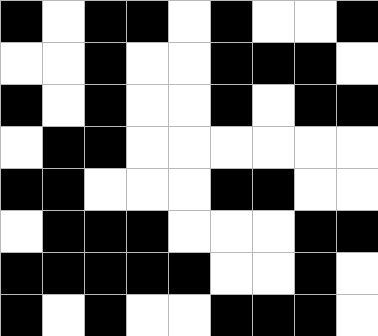[["black", "white", "black", "black", "white", "black", "white", "white", "black"], ["white", "white", "black", "white", "white", "black", "black", "black", "white"], ["black", "white", "black", "white", "white", "black", "white", "black", "black"], ["white", "black", "black", "white", "white", "white", "white", "white", "white"], ["black", "black", "white", "white", "white", "black", "black", "white", "white"], ["white", "black", "black", "black", "white", "white", "white", "black", "black"], ["black", "black", "black", "black", "black", "white", "white", "black", "white"], ["black", "white", "black", "white", "white", "black", "black", "black", "white"]]